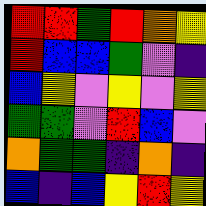[["red", "red", "green", "red", "orange", "yellow"], ["red", "blue", "blue", "green", "violet", "indigo"], ["blue", "yellow", "violet", "yellow", "violet", "yellow"], ["green", "green", "violet", "red", "blue", "violet"], ["orange", "green", "green", "indigo", "orange", "indigo"], ["blue", "indigo", "blue", "yellow", "red", "yellow"]]